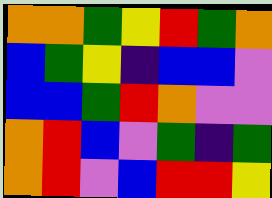[["orange", "orange", "green", "yellow", "red", "green", "orange"], ["blue", "green", "yellow", "indigo", "blue", "blue", "violet"], ["blue", "blue", "green", "red", "orange", "violet", "violet"], ["orange", "red", "blue", "violet", "green", "indigo", "green"], ["orange", "red", "violet", "blue", "red", "red", "yellow"]]